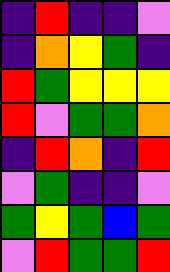[["indigo", "red", "indigo", "indigo", "violet"], ["indigo", "orange", "yellow", "green", "indigo"], ["red", "green", "yellow", "yellow", "yellow"], ["red", "violet", "green", "green", "orange"], ["indigo", "red", "orange", "indigo", "red"], ["violet", "green", "indigo", "indigo", "violet"], ["green", "yellow", "green", "blue", "green"], ["violet", "red", "green", "green", "red"]]